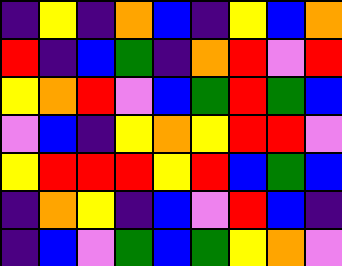[["indigo", "yellow", "indigo", "orange", "blue", "indigo", "yellow", "blue", "orange"], ["red", "indigo", "blue", "green", "indigo", "orange", "red", "violet", "red"], ["yellow", "orange", "red", "violet", "blue", "green", "red", "green", "blue"], ["violet", "blue", "indigo", "yellow", "orange", "yellow", "red", "red", "violet"], ["yellow", "red", "red", "red", "yellow", "red", "blue", "green", "blue"], ["indigo", "orange", "yellow", "indigo", "blue", "violet", "red", "blue", "indigo"], ["indigo", "blue", "violet", "green", "blue", "green", "yellow", "orange", "violet"]]